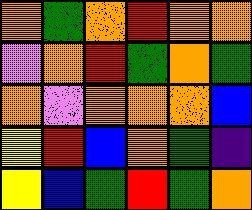[["orange", "green", "orange", "red", "orange", "orange"], ["violet", "orange", "red", "green", "orange", "green"], ["orange", "violet", "orange", "orange", "orange", "blue"], ["yellow", "red", "blue", "orange", "green", "indigo"], ["yellow", "blue", "green", "red", "green", "orange"]]